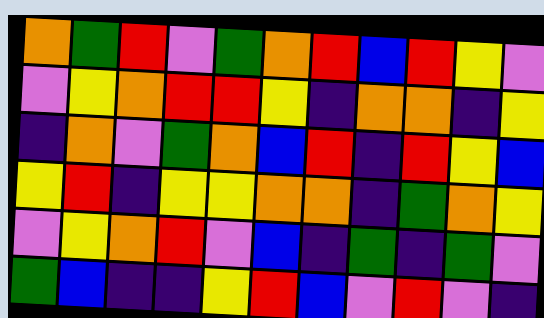[["orange", "green", "red", "violet", "green", "orange", "red", "blue", "red", "yellow", "violet"], ["violet", "yellow", "orange", "red", "red", "yellow", "indigo", "orange", "orange", "indigo", "yellow"], ["indigo", "orange", "violet", "green", "orange", "blue", "red", "indigo", "red", "yellow", "blue"], ["yellow", "red", "indigo", "yellow", "yellow", "orange", "orange", "indigo", "green", "orange", "yellow"], ["violet", "yellow", "orange", "red", "violet", "blue", "indigo", "green", "indigo", "green", "violet"], ["green", "blue", "indigo", "indigo", "yellow", "red", "blue", "violet", "red", "violet", "indigo"]]